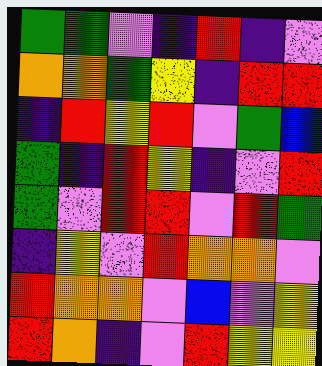[["green", "green", "violet", "indigo", "red", "indigo", "violet"], ["orange", "orange", "green", "yellow", "indigo", "red", "red"], ["indigo", "red", "yellow", "red", "violet", "green", "blue"], ["green", "indigo", "red", "yellow", "indigo", "violet", "red"], ["green", "violet", "red", "red", "violet", "red", "green"], ["indigo", "yellow", "violet", "red", "orange", "orange", "violet"], ["red", "orange", "orange", "violet", "blue", "violet", "yellow"], ["red", "orange", "indigo", "violet", "red", "yellow", "yellow"]]